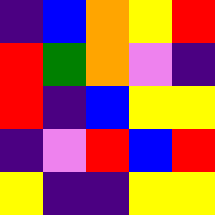[["indigo", "blue", "orange", "yellow", "red"], ["red", "green", "orange", "violet", "indigo"], ["red", "indigo", "blue", "yellow", "yellow"], ["indigo", "violet", "red", "blue", "red"], ["yellow", "indigo", "indigo", "yellow", "yellow"]]